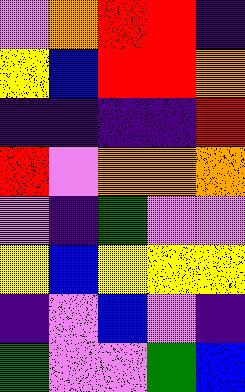[["violet", "orange", "red", "red", "indigo"], ["yellow", "blue", "red", "red", "orange"], ["indigo", "indigo", "indigo", "indigo", "red"], ["red", "violet", "orange", "orange", "orange"], ["violet", "indigo", "green", "violet", "violet"], ["yellow", "blue", "yellow", "yellow", "yellow"], ["indigo", "violet", "blue", "violet", "indigo"], ["green", "violet", "violet", "green", "blue"]]